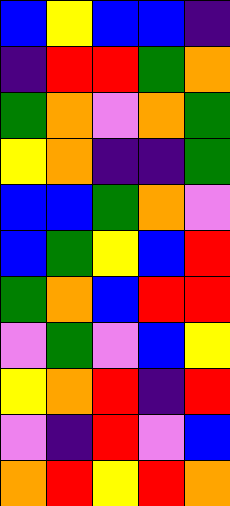[["blue", "yellow", "blue", "blue", "indigo"], ["indigo", "red", "red", "green", "orange"], ["green", "orange", "violet", "orange", "green"], ["yellow", "orange", "indigo", "indigo", "green"], ["blue", "blue", "green", "orange", "violet"], ["blue", "green", "yellow", "blue", "red"], ["green", "orange", "blue", "red", "red"], ["violet", "green", "violet", "blue", "yellow"], ["yellow", "orange", "red", "indigo", "red"], ["violet", "indigo", "red", "violet", "blue"], ["orange", "red", "yellow", "red", "orange"]]